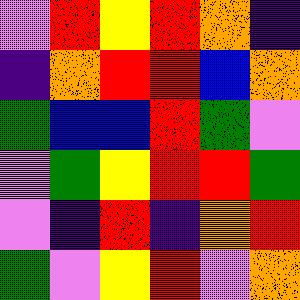[["violet", "red", "yellow", "red", "orange", "indigo"], ["indigo", "orange", "red", "red", "blue", "orange"], ["green", "blue", "blue", "red", "green", "violet"], ["violet", "green", "yellow", "red", "red", "green"], ["violet", "indigo", "red", "indigo", "orange", "red"], ["green", "violet", "yellow", "red", "violet", "orange"]]